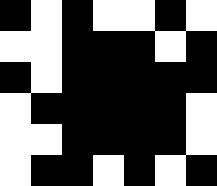[["black", "white", "black", "white", "white", "black", "white"], ["white", "white", "black", "black", "black", "white", "black"], ["black", "white", "black", "black", "black", "black", "black"], ["white", "black", "black", "black", "black", "black", "white"], ["white", "white", "black", "black", "black", "black", "white"], ["white", "black", "black", "white", "black", "white", "black"]]